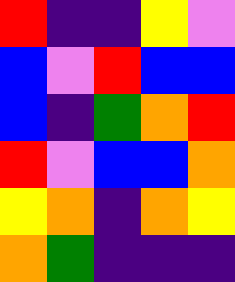[["red", "indigo", "indigo", "yellow", "violet"], ["blue", "violet", "red", "blue", "blue"], ["blue", "indigo", "green", "orange", "red"], ["red", "violet", "blue", "blue", "orange"], ["yellow", "orange", "indigo", "orange", "yellow"], ["orange", "green", "indigo", "indigo", "indigo"]]